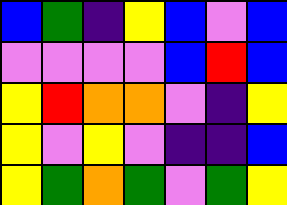[["blue", "green", "indigo", "yellow", "blue", "violet", "blue"], ["violet", "violet", "violet", "violet", "blue", "red", "blue"], ["yellow", "red", "orange", "orange", "violet", "indigo", "yellow"], ["yellow", "violet", "yellow", "violet", "indigo", "indigo", "blue"], ["yellow", "green", "orange", "green", "violet", "green", "yellow"]]